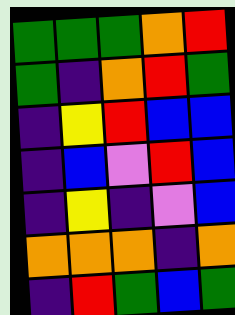[["green", "green", "green", "orange", "red"], ["green", "indigo", "orange", "red", "green"], ["indigo", "yellow", "red", "blue", "blue"], ["indigo", "blue", "violet", "red", "blue"], ["indigo", "yellow", "indigo", "violet", "blue"], ["orange", "orange", "orange", "indigo", "orange"], ["indigo", "red", "green", "blue", "green"]]